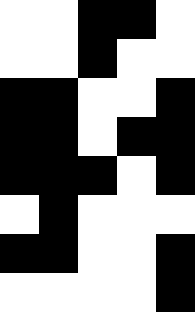[["white", "white", "black", "black", "white"], ["white", "white", "black", "white", "white"], ["black", "black", "white", "white", "black"], ["black", "black", "white", "black", "black"], ["black", "black", "black", "white", "black"], ["white", "black", "white", "white", "white"], ["black", "black", "white", "white", "black"], ["white", "white", "white", "white", "black"]]